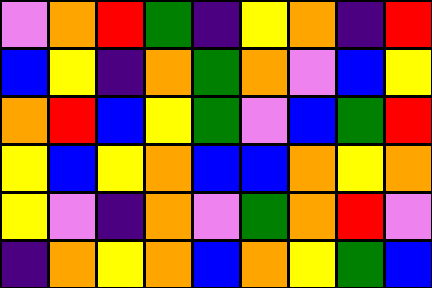[["violet", "orange", "red", "green", "indigo", "yellow", "orange", "indigo", "red"], ["blue", "yellow", "indigo", "orange", "green", "orange", "violet", "blue", "yellow"], ["orange", "red", "blue", "yellow", "green", "violet", "blue", "green", "red"], ["yellow", "blue", "yellow", "orange", "blue", "blue", "orange", "yellow", "orange"], ["yellow", "violet", "indigo", "orange", "violet", "green", "orange", "red", "violet"], ["indigo", "orange", "yellow", "orange", "blue", "orange", "yellow", "green", "blue"]]